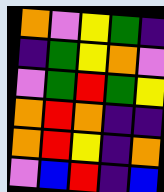[["orange", "violet", "yellow", "green", "indigo"], ["indigo", "green", "yellow", "orange", "violet"], ["violet", "green", "red", "green", "yellow"], ["orange", "red", "orange", "indigo", "indigo"], ["orange", "red", "yellow", "indigo", "orange"], ["violet", "blue", "red", "indigo", "blue"]]